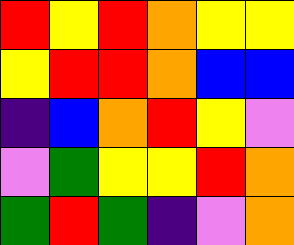[["red", "yellow", "red", "orange", "yellow", "yellow"], ["yellow", "red", "red", "orange", "blue", "blue"], ["indigo", "blue", "orange", "red", "yellow", "violet"], ["violet", "green", "yellow", "yellow", "red", "orange"], ["green", "red", "green", "indigo", "violet", "orange"]]